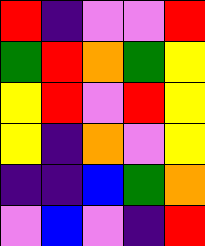[["red", "indigo", "violet", "violet", "red"], ["green", "red", "orange", "green", "yellow"], ["yellow", "red", "violet", "red", "yellow"], ["yellow", "indigo", "orange", "violet", "yellow"], ["indigo", "indigo", "blue", "green", "orange"], ["violet", "blue", "violet", "indigo", "red"]]